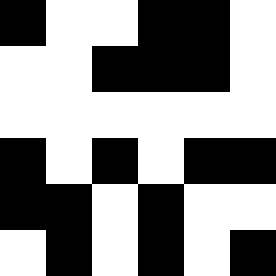[["black", "white", "white", "black", "black", "white"], ["white", "white", "black", "black", "black", "white"], ["white", "white", "white", "white", "white", "white"], ["black", "white", "black", "white", "black", "black"], ["black", "black", "white", "black", "white", "white"], ["white", "black", "white", "black", "white", "black"]]